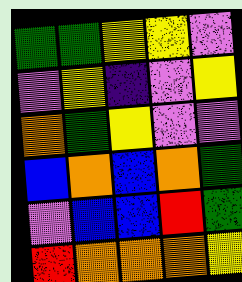[["green", "green", "yellow", "yellow", "violet"], ["violet", "yellow", "indigo", "violet", "yellow"], ["orange", "green", "yellow", "violet", "violet"], ["blue", "orange", "blue", "orange", "green"], ["violet", "blue", "blue", "red", "green"], ["red", "orange", "orange", "orange", "yellow"]]